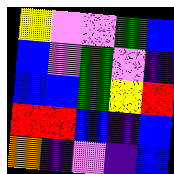[["yellow", "violet", "violet", "green", "blue"], ["blue", "violet", "green", "violet", "indigo"], ["blue", "blue", "green", "yellow", "red"], ["red", "red", "blue", "indigo", "blue"], ["orange", "indigo", "violet", "indigo", "blue"]]